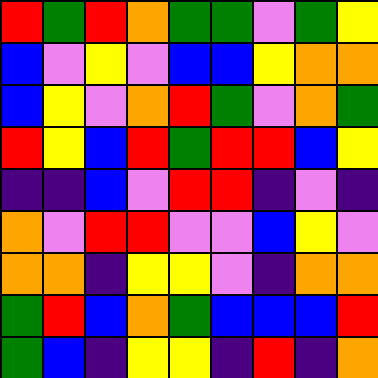[["red", "green", "red", "orange", "green", "green", "violet", "green", "yellow"], ["blue", "violet", "yellow", "violet", "blue", "blue", "yellow", "orange", "orange"], ["blue", "yellow", "violet", "orange", "red", "green", "violet", "orange", "green"], ["red", "yellow", "blue", "red", "green", "red", "red", "blue", "yellow"], ["indigo", "indigo", "blue", "violet", "red", "red", "indigo", "violet", "indigo"], ["orange", "violet", "red", "red", "violet", "violet", "blue", "yellow", "violet"], ["orange", "orange", "indigo", "yellow", "yellow", "violet", "indigo", "orange", "orange"], ["green", "red", "blue", "orange", "green", "blue", "blue", "blue", "red"], ["green", "blue", "indigo", "yellow", "yellow", "indigo", "red", "indigo", "orange"]]